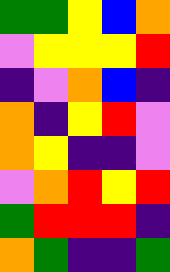[["green", "green", "yellow", "blue", "orange"], ["violet", "yellow", "yellow", "yellow", "red"], ["indigo", "violet", "orange", "blue", "indigo"], ["orange", "indigo", "yellow", "red", "violet"], ["orange", "yellow", "indigo", "indigo", "violet"], ["violet", "orange", "red", "yellow", "red"], ["green", "red", "red", "red", "indigo"], ["orange", "green", "indigo", "indigo", "green"]]